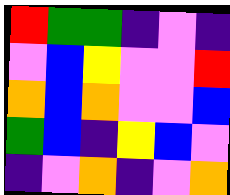[["red", "green", "green", "indigo", "violet", "indigo"], ["violet", "blue", "yellow", "violet", "violet", "red"], ["orange", "blue", "orange", "violet", "violet", "blue"], ["green", "blue", "indigo", "yellow", "blue", "violet"], ["indigo", "violet", "orange", "indigo", "violet", "orange"]]